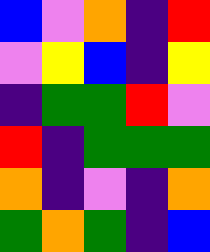[["blue", "violet", "orange", "indigo", "red"], ["violet", "yellow", "blue", "indigo", "yellow"], ["indigo", "green", "green", "red", "violet"], ["red", "indigo", "green", "green", "green"], ["orange", "indigo", "violet", "indigo", "orange"], ["green", "orange", "green", "indigo", "blue"]]